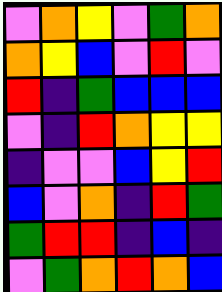[["violet", "orange", "yellow", "violet", "green", "orange"], ["orange", "yellow", "blue", "violet", "red", "violet"], ["red", "indigo", "green", "blue", "blue", "blue"], ["violet", "indigo", "red", "orange", "yellow", "yellow"], ["indigo", "violet", "violet", "blue", "yellow", "red"], ["blue", "violet", "orange", "indigo", "red", "green"], ["green", "red", "red", "indigo", "blue", "indigo"], ["violet", "green", "orange", "red", "orange", "blue"]]